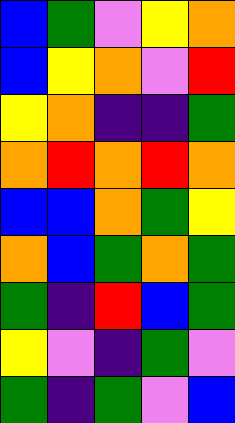[["blue", "green", "violet", "yellow", "orange"], ["blue", "yellow", "orange", "violet", "red"], ["yellow", "orange", "indigo", "indigo", "green"], ["orange", "red", "orange", "red", "orange"], ["blue", "blue", "orange", "green", "yellow"], ["orange", "blue", "green", "orange", "green"], ["green", "indigo", "red", "blue", "green"], ["yellow", "violet", "indigo", "green", "violet"], ["green", "indigo", "green", "violet", "blue"]]